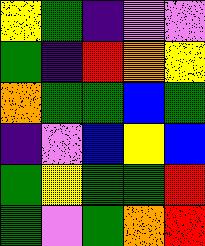[["yellow", "green", "indigo", "violet", "violet"], ["green", "indigo", "red", "orange", "yellow"], ["orange", "green", "green", "blue", "green"], ["indigo", "violet", "blue", "yellow", "blue"], ["green", "yellow", "green", "green", "red"], ["green", "violet", "green", "orange", "red"]]